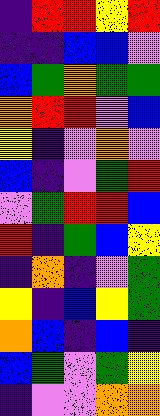[["indigo", "red", "red", "yellow", "red"], ["indigo", "indigo", "blue", "blue", "violet"], ["blue", "green", "orange", "green", "green"], ["orange", "red", "red", "violet", "blue"], ["yellow", "indigo", "violet", "orange", "violet"], ["blue", "indigo", "violet", "green", "red"], ["violet", "green", "red", "red", "blue"], ["red", "indigo", "green", "blue", "yellow"], ["indigo", "orange", "indigo", "violet", "green"], ["yellow", "indigo", "blue", "yellow", "green"], ["orange", "blue", "indigo", "blue", "indigo"], ["blue", "green", "violet", "green", "yellow"], ["indigo", "violet", "violet", "orange", "orange"]]